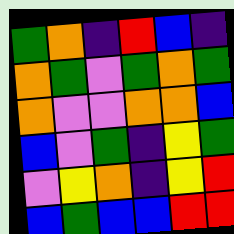[["green", "orange", "indigo", "red", "blue", "indigo"], ["orange", "green", "violet", "green", "orange", "green"], ["orange", "violet", "violet", "orange", "orange", "blue"], ["blue", "violet", "green", "indigo", "yellow", "green"], ["violet", "yellow", "orange", "indigo", "yellow", "red"], ["blue", "green", "blue", "blue", "red", "red"]]